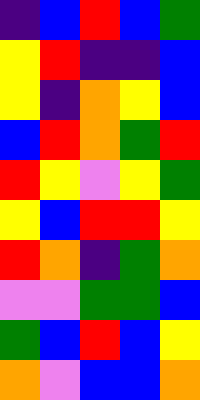[["indigo", "blue", "red", "blue", "green"], ["yellow", "red", "indigo", "indigo", "blue"], ["yellow", "indigo", "orange", "yellow", "blue"], ["blue", "red", "orange", "green", "red"], ["red", "yellow", "violet", "yellow", "green"], ["yellow", "blue", "red", "red", "yellow"], ["red", "orange", "indigo", "green", "orange"], ["violet", "violet", "green", "green", "blue"], ["green", "blue", "red", "blue", "yellow"], ["orange", "violet", "blue", "blue", "orange"]]